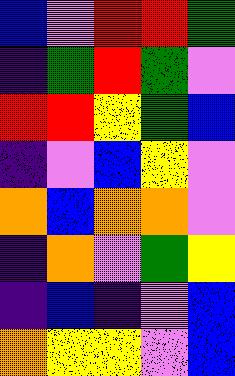[["blue", "violet", "red", "red", "green"], ["indigo", "green", "red", "green", "violet"], ["red", "red", "yellow", "green", "blue"], ["indigo", "violet", "blue", "yellow", "violet"], ["orange", "blue", "orange", "orange", "violet"], ["indigo", "orange", "violet", "green", "yellow"], ["indigo", "blue", "indigo", "violet", "blue"], ["orange", "yellow", "yellow", "violet", "blue"]]